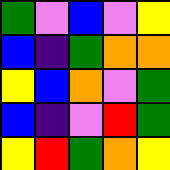[["green", "violet", "blue", "violet", "yellow"], ["blue", "indigo", "green", "orange", "orange"], ["yellow", "blue", "orange", "violet", "green"], ["blue", "indigo", "violet", "red", "green"], ["yellow", "red", "green", "orange", "yellow"]]